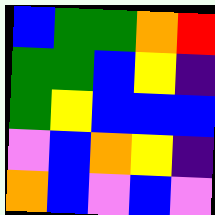[["blue", "green", "green", "orange", "red"], ["green", "green", "blue", "yellow", "indigo"], ["green", "yellow", "blue", "blue", "blue"], ["violet", "blue", "orange", "yellow", "indigo"], ["orange", "blue", "violet", "blue", "violet"]]